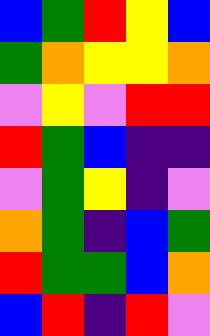[["blue", "green", "red", "yellow", "blue"], ["green", "orange", "yellow", "yellow", "orange"], ["violet", "yellow", "violet", "red", "red"], ["red", "green", "blue", "indigo", "indigo"], ["violet", "green", "yellow", "indigo", "violet"], ["orange", "green", "indigo", "blue", "green"], ["red", "green", "green", "blue", "orange"], ["blue", "red", "indigo", "red", "violet"]]